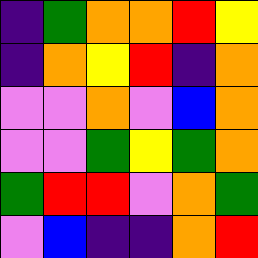[["indigo", "green", "orange", "orange", "red", "yellow"], ["indigo", "orange", "yellow", "red", "indigo", "orange"], ["violet", "violet", "orange", "violet", "blue", "orange"], ["violet", "violet", "green", "yellow", "green", "orange"], ["green", "red", "red", "violet", "orange", "green"], ["violet", "blue", "indigo", "indigo", "orange", "red"]]